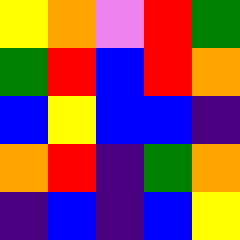[["yellow", "orange", "violet", "red", "green"], ["green", "red", "blue", "red", "orange"], ["blue", "yellow", "blue", "blue", "indigo"], ["orange", "red", "indigo", "green", "orange"], ["indigo", "blue", "indigo", "blue", "yellow"]]